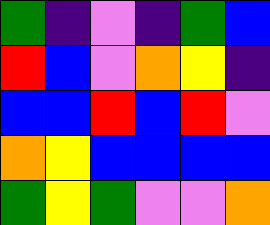[["green", "indigo", "violet", "indigo", "green", "blue"], ["red", "blue", "violet", "orange", "yellow", "indigo"], ["blue", "blue", "red", "blue", "red", "violet"], ["orange", "yellow", "blue", "blue", "blue", "blue"], ["green", "yellow", "green", "violet", "violet", "orange"]]